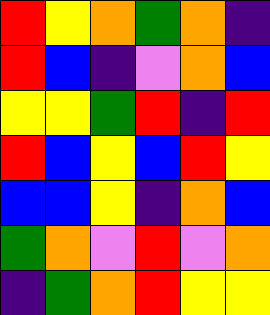[["red", "yellow", "orange", "green", "orange", "indigo"], ["red", "blue", "indigo", "violet", "orange", "blue"], ["yellow", "yellow", "green", "red", "indigo", "red"], ["red", "blue", "yellow", "blue", "red", "yellow"], ["blue", "blue", "yellow", "indigo", "orange", "blue"], ["green", "orange", "violet", "red", "violet", "orange"], ["indigo", "green", "orange", "red", "yellow", "yellow"]]